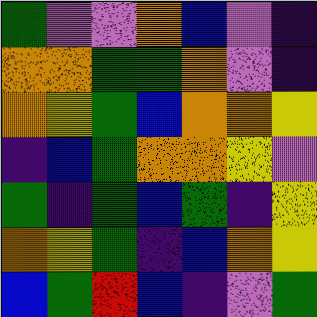[["green", "violet", "violet", "orange", "blue", "violet", "indigo"], ["orange", "orange", "green", "green", "orange", "violet", "indigo"], ["orange", "yellow", "green", "blue", "orange", "orange", "yellow"], ["indigo", "blue", "green", "orange", "orange", "yellow", "violet"], ["green", "indigo", "green", "blue", "green", "indigo", "yellow"], ["orange", "yellow", "green", "indigo", "blue", "orange", "yellow"], ["blue", "green", "red", "blue", "indigo", "violet", "green"]]